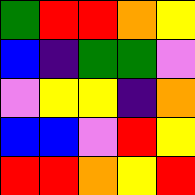[["green", "red", "red", "orange", "yellow"], ["blue", "indigo", "green", "green", "violet"], ["violet", "yellow", "yellow", "indigo", "orange"], ["blue", "blue", "violet", "red", "yellow"], ["red", "red", "orange", "yellow", "red"]]